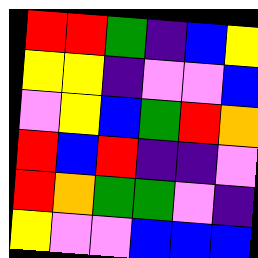[["red", "red", "green", "indigo", "blue", "yellow"], ["yellow", "yellow", "indigo", "violet", "violet", "blue"], ["violet", "yellow", "blue", "green", "red", "orange"], ["red", "blue", "red", "indigo", "indigo", "violet"], ["red", "orange", "green", "green", "violet", "indigo"], ["yellow", "violet", "violet", "blue", "blue", "blue"]]